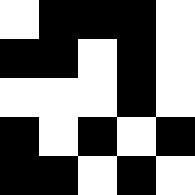[["white", "black", "black", "black", "white"], ["black", "black", "white", "black", "white"], ["white", "white", "white", "black", "white"], ["black", "white", "black", "white", "black"], ["black", "black", "white", "black", "white"]]